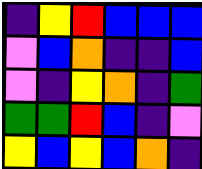[["indigo", "yellow", "red", "blue", "blue", "blue"], ["violet", "blue", "orange", "indigo", "indigo", "blue"], ["violet", "indigo", "yellow", "orange", "indigo", "green"], ["green", "green", "red", "blue", "indigo", "violet"], ["yellow", "blue", "yellow", "blue", "orange", "indigo"]]